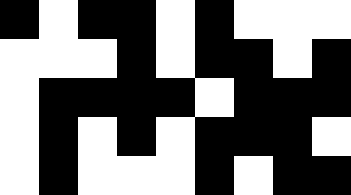[["black", "white", "black", "black", "white", "black", "white", "white", "white"], ["white", "white", "white", "black", "white", "black", "black", "white", "black"], ["white", "black", "black", "black", "black", "white", "black", "black", "black"], ["white", "black", "white", "black", "white", "black", "black", "black", "white"], ["white", "black", "white", "white", "white", "black", "white", "black", "black"]]